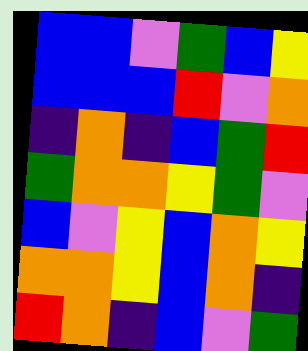[["blue", "blue", "violet", "green", "blue", "yellow"], ["blue", "blue", "blue", "red", "violet", "orange"], ["indigo", "orange", "indigo", "blue", "green", "red"], ["green", "orange", "orange", "yellow", "green", "violet"], ["blue", "violet", "yellow", "blue", "orange", "yellow"], ["orange", "orange", "yellow", "blue", "orange", "indigo"], ["red", "orange", "indigo", "blue", "violet", "green"]]